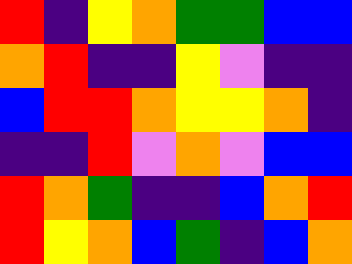[["red", "indigo", "yellow", "orange", "green", "green", "blue", "blue"], ["orange", "red", "indigo", "indigo", "yellow", "violet", "indigo", "indigo"], ["blue", "red", "red", "orange", "yellow", "yellow", "orange", "indigo"], ["indigo", "indigo", "red", "violet", "orange", "violet", "blue", "blue"], ["red", "orange", "green", "indigo", "indigo", "blue", "orange", "red"], ["red", "yellow", "orange", "blue", "green", "indigo", "blue", "orange"]]